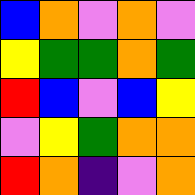[["blue", "orange", "violet", "orange", "violet"], ["yellow", "green", "green", "orange", "green"], ["red", "blue", "violet", "blue", "yellow"], ["violet", "yellow", "green", "orange", "orange"], ["red", "orange", "indigo", "violet", "orange"]]